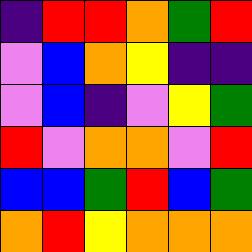[["indigo", "red", "red", "orange", "green", "red"], ["violet", "blue", "orange", "yellow", "indigo", "indigo"], ["violet", "blue", "indigo", "violet", "yellow", "green"], ["red", "violet", "orange", "orange", "violet", "red"], ["blue", "blue", "green", "red", "blue", "green"], ["orange", "red", "yellow", "orange", "orange", "orange"]]